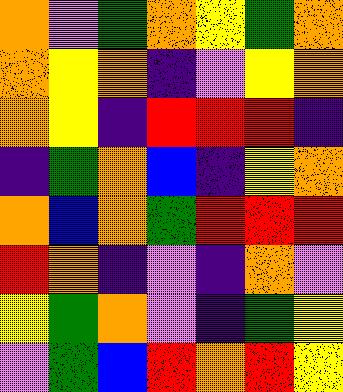[["orange", "violet", "green", "orange", "yellow", "green", "orange"], ["orange", "yellow", "orange", "indigo", "violet", "yellow", "orange"], ["orange", "yellow", "indigo", "red", "red", "red", "indigo"], ["indigo", "green", "orange", "blue", "indigo", "yellow", "orange"], ["orange", "blue", "orange", "green", "red", "red", "red"], ["red", "orange", "indigo", "violet", "indigo", "orange", "violet"], ["yellow", "green", "orange", "violet", "indigo", "green", "yellow"], ["violet", "green", "blue", "red", "orange", "red", "yellow"]]